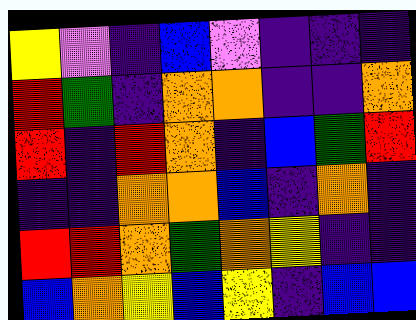[["yellow", "violet", "indigo", "blue", "violet", "indigo", "indigo", "indigo"], ["red", "green", "indigo", "orange", "orange", "indigo", "indigo", "orange"], ["red", "indigo", "red", "orange", "indigo", "blue", "green", "red"], ["indigo", "indigo", "orange", "orange", "blue", "indigo", "orange", "indigo"], ["red", "red", "orange", "green", "orange", "yellow", "indigo", "indigo"], ["blue", "orange", "yellow", "blue", "yellow", "indigo", "blue", "blue"]]